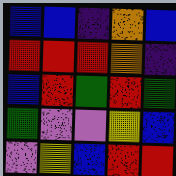[["blue", "blue", "indigo", "orange", "blue"], ["red", "red", "red", "orange", "indigo"], ["blue", "red", "green", "red", "green"], ["green", "violet", "violet", "yellow", "blue"], ["violet", "yellow", "blue", "red", "red"]]